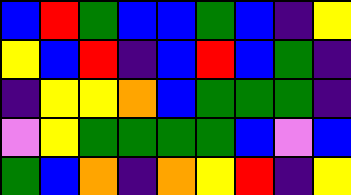[["blue", "red", "green", "blue", "blue", "green", "blue", "indigo", "yellow"], ["yellow", "blue", "red", "indigo", "blue", "red", "blue", "green", "indigo"], ["indigo", "yellow", "yellow", "orange", "blue", "green", "green", "green", "indigo"], ["violet", "yellow", "green", "green", "green", "green", "blue", "violet", "blue"], ["green", "blue", "orange", "indigo", "orange", "yellow", "red", "indigo", "yellow"]]